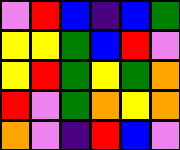[["violet", "red", "blue", "indigo", "blue", "green"], ["yellow", "yellow", "green", "blue", "red", "violet"], ["yellow", "red", "green", "yellow", "green", "orange"], ["red", "violet", "green", "orange", "yellow", "orange"], ["orange", "violet", "indigo", "red", "blue", "violet"]]